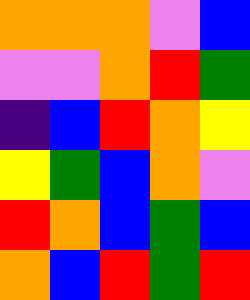[["orange", "orange", "orange", "violet", "blue"], ["violet", "violet", "orange", "red", "green"], ["indigo", "blue", "red", "orange", "yellow"], ["yellow", "green", "blue", "orange", "violet"], ["red", "orange", "blue", "green", "blue"], ["orange", "blue", "red", "green", "red"]]